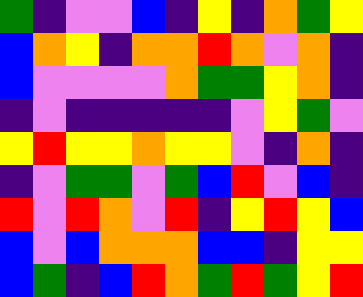[["green", "indigo", "violet", "violet", "blue", "indigo", "yellow", "indigo", "orange", "green", "yellow"], ["blue", "orange", "yellow", "indigo", "orange", "orange", "red", "orange", "violet", "orange", "indigo"], ["blue", "violet", "violet", "violet", "violet", "orange", "green", "green", "yellow", "orange", "indigo"], ["indigo", "violet", "indigo", "indigo", "indigo", "indigo", "indigo", "violet", "yellow", "green", "violet"], ["yellow", "red", "yellow", "yellow", "orange", "yellow", "yellow", "violet", "indigo", "orange", "indigo"], ["indigo", "violet", "green", "green", "violet", "green", "blue", "red", "violet", "blue", "indigo"], ["red", "violet", "red", "orange", "violet", "red", "indigo", "yellow", "red", "yellow", "blue"], ["blue", "violet", "blue", "orange", "orange", "orange", "blue", "blue", "indigo", "yellow", "yellow"], ["blue", "green", "indigo", "blue", "red", "orange", "green", "red", "green", "yellow", "red"]]